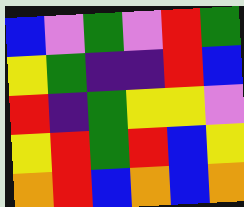[["blue", "violet", "green", "violet", "red", "green"], ["yellow", "green", "indigo", "indigo", "red", "blue"], ["red", "indigo", "green", "yellow", "yellow", "violet"], ["yellow", "red", "green", "red", "blue", "yellow"], ["orange", "red", "blue", "orange", "blue", "orange"]]